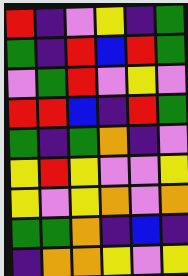[["red", "indigo", "violet", "yellow", "indigo", "green"], ["green", "indigo", "red", "blue", "red", "green"], ["violet", "green", "red", "violet", "yellow", "violet"], ["red", "red", "blue", "indigo", "red", "green"], ["green", "indigo", "green", "orange", "indigo", "violet"], ["yellow", "red", "yellow", "violet", "violet", "yellow"], ["yellow", "violet", "yellow", "orange", "violet", "orange"], ["green", "green", "orange", "indigo", "blue", "indigo"], ["indigo", "orange", "orange", "yellow", "violet", "yellow"]]